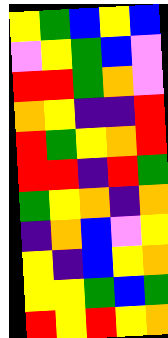[["yellow", "green", "blue", "yellow", "blue"], ["violet", "yellow", "green", "blue", "violet"], ["red", "red", "green", "orange", "violet"], ["orange", "yellow", "indigo", "indigo", "red"], ["red", "green", "yellow", "orange", "red"], ["red", "red", "indigo", "red", "green"], ["green", "yellow", "orange", "indigo", "orange"], ["indigo", "orange", "blue", "violet", "yellow"], ["yellow", "indigo", "blue", "yellow", "orange"], ["yellow", "yellow", "green", "blue", "green"], ["red", "yellow", "red", "yellow", "orange"]]